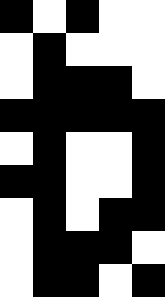[["black", "white", "black", "white", "white"], ["white", "black", "white", "white", "white"], ["white", "black", "black", "black", "white"], ["black", "black", "black", "black", "black"], ["white", "black", "white", "white", "black"], ["black", "black", "white", "white", "black"], ["white", "black", "white", "black", "black"], ["white", "black", "black", "black", "white"], ["white", "black", "black", "white", "black"]]